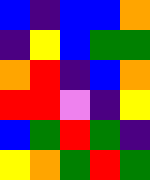[["blue", "indigo", "blue", "blue", "orange"], ["indigo", "yellow", "blue", "green", "green"], ["orange", "red", "indigo", "blue", "orange"], ["red", "red", "violet", "indigo", "yellow"], ["blue", "green", "red", "green", "indigo"], ["yellow", "orange", "green", "red", "green"]]